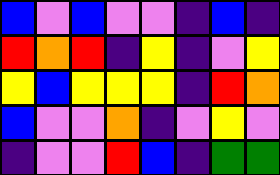[["blue", "violet", "blue", "violet", "violet", "indigo", "blue", "indigo"], ["red", "orange", "red", "indigo", "yellow", "indigo", "violet", "yellow"], ["yellow", "blue", "yellow", "yellow", "yellow", "indigo", "red", "orange"], ["blue", "violet", "violet", "orange", "indigo", "violet", "yellow", "violet"], ["indigo", "violet", "violet", "red", "blue", "indigo", "green", "green"]]